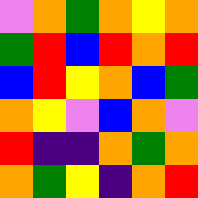[["violet", "orange", "green", "orange", "yellow", "orange"], ["green", "red", "blue", "red", "orange", "red"], ["blue", "red", "yellow", "orange", "blue", "green"], ["orange", "yellow", "violet", "blue", "orange", "violet"], ["red", "indigo", "indigo", "orange", "green", "orange"], ["orange", "green", "yellow", "indigo", "orange", "red"]]